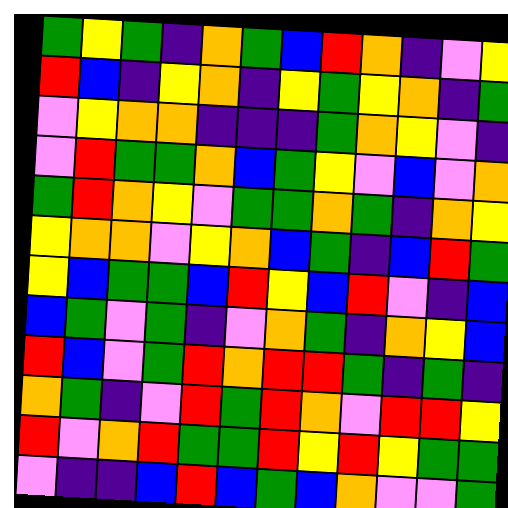[["green", "yellow", "green", "indigo", "orange", "green", "blue", "red", "orange", "indigo", "violet", "yellow"], ["red", "blue", "indigo", "yellow", "orange", "indigo", "yellow", "green", "yellow", "orange", "indigo", "green"], ["violet", "yellow", "orange", "orange", "indigo", "indigo", "indigo", "green", "orange", "yellow", "violet", "indigo"], ["violet", "red", "green", "green", "orange", "blue", "green", "yellow", "violet", "blue", "violet", "orange"], ["green", "red", "orange", "yellow", "violet", "green", "green", "orange", "green", "indigo", "orange", "yellow"], ["yellow", "orange", "orange", "violet", "yellow", "orange", "blue", "green", "indigo", "blue", "red", "green"], ["yellow", "blue", "green", "green", "blue", "red", "yellow", "blue", "red", "violet", "indigo", "blue"], ["blue", "green", "violet", "green", "indigo", "violet", "orange", "green", "indigo", "orange", "yellow", "blue"], ["red", "blue", "violet", "green", "red", "orange", "red", "red", "green", "indigo", "green", "indigo"], ["orange", "green", "indigo", "violet", "red", "green", "red", "orange", "violet", "red", "red", "yellow"], ["red", "violet", "orange", "red", "green", "green", "red", "yellow", "red", "yellow", "green", "green"], ["violet", "indigo", "indigo", "blue", "red", "blue", "green", "blue", "orange", "violet", "violet", "green"]]